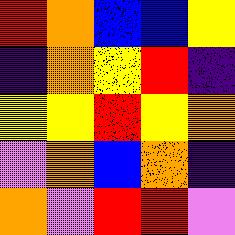[["red", "orange", "blue", "blue", "yellow"], ["indigo", "orange", "yellow", "red", "indigo"], ["yellow", "yellow", "red", "yellow", "orange"], ["violet", "orange", "blue", "orange", "indigo"], ["orange", "violet", "red", "red", "violet"]]